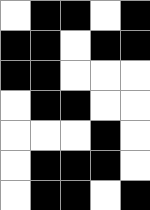[["white", "black", "black", "white", "black"], ["black", "black", "white", "black", "black"], ["black", "black", "white", "white", "white"], ["white", "black", "black", "white", "white"], ["white", "white", "white", "black", "white"], ["white", "black", "black", "black", "white"], ["white", "black", "black", "white", "black"]]